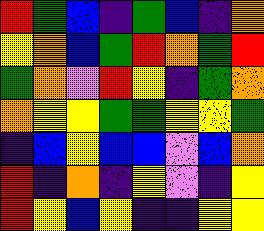[["red", "green", "blue", "indigo", "green", "blue", "indigo", "orange"], ["yellow", "orange", "blue", "green", "red", "orange", "green", "red"], ["green", "orange", "violet", "red", "yellow", "indigo", "green", "orange"], ["orange", "yellow", "yellow", "green", "green", "yellow", "yellow", "green"], ["indigo", "blue", "yellow", "blue", "blue", "violet", "blue", "orange"], ["red", "indigo", "orange", "indigo", "yellow", "violet", "indigo", "yellow"], ["red", "yellow", "blue", "yellow", "indigo", "indigo", "yellow", "yellow"]]